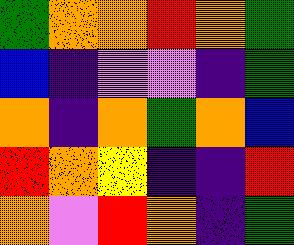[["green", "orange", "orange", "red", "orange", "green"], ["blue", "indigo", "violet", "violet", "indigo", "green"], ["orange", "indigo", "orange", "green", "orange", "blue"], ["red", "orange", "yellow", "indigo", "indigo", "red"], ["orange", "violet", "red", "orange", "indigo", "green"]]